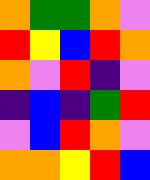[["orange", "green", "green", "orange", "violet"], ["red", "yellow", "blue", "red", "orange"], ["orange", "violet", "red", "indigo", "violet"], ["indigo", "blue", "indigo", "green", "red"], ["violet", "blue", "red", "orange", "violet"], ["orange", "orange", "yellow", "red", "blue"]]